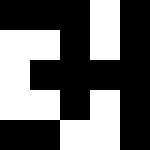[["black", "black", "black", "white", "black"], ["white", "white", "black", "white", "black"], ["white", "black", "black", "black", "black"], ["white", "white", "black", "white", "black"], ["black", "black", "white", "white", "black"]]